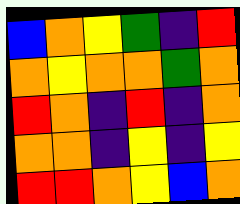[["blue", "orange", "yellow", "green", "indigo", "red"], ["orange", "yellow", "orange", "orange", "green", "orange"], ["red", "orange", "indigo", "red", "indigo", "orange"], ["orange", "orange", "indigo", "yellow", "indigo", "yellow"], ["red", "red", "orange", "yellow", "blue", "orange"]]